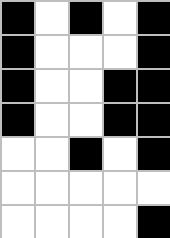[["black", "white", "black", "white", "black"], ["black", "white", "white", "white", "black"], ["black", "white", "white", "black", "black"], ["black", "white", "white", "black", "black"], ["white", "white", "black", "white", "black"], ["white", "white", "white", "white", "white"], ["white", "white", "white", "white", "black"]]